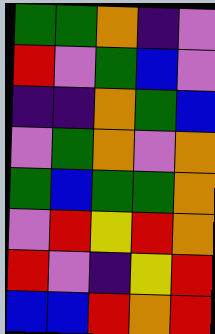[["green", "green", "orange", "indigo", "violet"], ["red", "violet", "green", "blue", "violet"], ["indigo", "indigo", "orange", "green", "blue"], ["violet", "green", "orange", "violet", "orange"], ["green", "blue", "green", "green", "orange"], ["violet", "red", "yellow", "red", "orange"], ["red", "violet", "indigo", "yellow", "red"], ["blue", "blue", "red", "orange", "red"]]